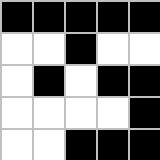[["black", "black", "black", "black", "black"], ["white", "white", "black", "white", "white"], ["white", "black", "white", "black", "black"], ["white", "white", "white", "white", "black"], ["white", "white", "black", "black", "black"]]